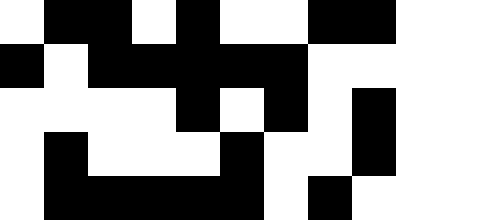[["white", "black", "black", "white", "black", "white", "white", "black", "black", "white", "white"], ["black", "white", "black", "black", "black", "black", "black", "white", "white", "white", "white"], ["white", "white", "white", "white", "black", "white", "black", "white", "black", "white", "white"], ["white", "black", "white", "white", "white", "black", "white", "white", "black", "white", "white"], ["white", "black", "black", "black", "black", "black", "white", "black", "white", "white", "white"]]